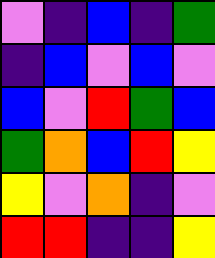[["violet", "indigo", "blue", "indigo", "green"], ["indigo", "blue", "violet", "blue", "violet"], ["blue", "violet", "red", "green", "blue"], ["green", "orange", "blue", "red", "yellow"], ["yellow", "violet", "orange", "indigo", "violet"], ["red", "red", "indigo", "indigo", "yellow"]]